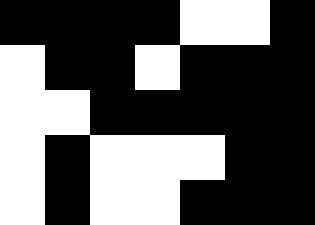[["black", "black", "black", "black", "white", "white", "black"], ["white", "black", "black", "white", "black", "black", "black"], ["white", "white", "black", "black", "black", "black", "black"], ["white", "black", "white", "white", "white", "black", "black"], ["white", "black", "white", "white", "black", "black", "black"]]